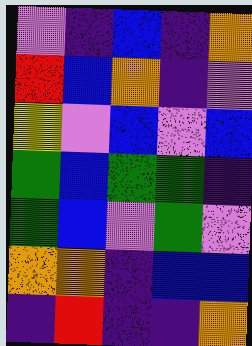[["violet", "indigo", "blue", "indigo", "orange"], ["red", "blue", "orange", "indigo", "violet"], ["yellow", "violet", "blue", "violet", "blue"], ["green", "blue", "green", "green", "indigo"], ["green", "blue", "violet", "green", "violet"], ["orange", "orange", "indigo", "blue", "blue"], ["indigo", "red", "indigo", "indigo", "orange"]]